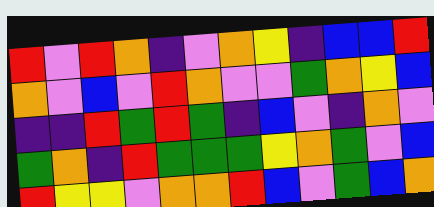[["red", "violet", "red", "orange", "indigo", "violet", "orange", "yellow", "indigo", "blue", "blue", "red"], ["orange", "violet", "blue", "violet", "red", "orange", "violet", "violet", "green", "orange", "yellow", "blue"], ["indigo", "indigo", "red", "green", "red", "green", "indigo", "blue", "violet", "indigo", "orange", "violet"], ["green", "orange", "indigo", "red", "green", "green", "green", "yellow", "orange", "green", "violet", "blue"], ["red", "yellow", "yellow", "violet", "orange", "orange", "red", "blue", "violet", "green", "blue", "orange"]]